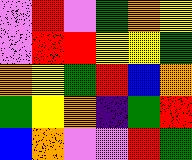[["violet", "red", "violet", "green", "orange", "yellow"], ["violet", "red", "red", "yellow", "yellow", "green"], ["orange", "yellow", "green", "red", "blue", "orange"], ["green", "yellow", "orange", "indigo", "green", "red"], ["blue", "orange", "violet", "violet", "red", "green"]]